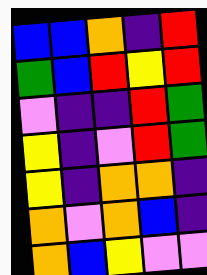[["blue", "blue", "orange", "indigo", "red"], ["green", "blue", "red", "yellow", "red"], ["violet", "indigo", "indigo", "red", "green"], ["yellow", "indigo", "violet", "red", "green"], ["yellow", "indigo", "orange", "orange", "indigo"], ["orange", "violet", "orange", "blue", "indigo"], ["orange", "blue", "yellow", "violet", "violet"]]